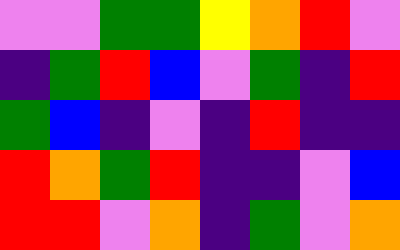[["violet", "violet", "green", "green", "yellow", "orange", "red", "violet"], ["indigo", "green", "red", "blue", "violet", "green", "indigo", "red"], ["green", "blue", "indigo", "violet", "indigo", "red", "indigo", "indigo"], ["red", "orange", "green", "red", "indigo", "indigo", "violet", "blue"], ["red", "red", "violet", "orange", "indigo", "green", "violet", "orange"]]